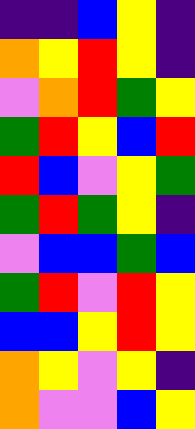[["indigo", "indigo", "blue", "yellow", "indigo"], ["orange", "yellow", "red", "yellow", "indigo"], ["violet", "orange", "red", "green", "yellow"], ["green", "red", "yellow", "blue", "red"], ["red", "blue", "violet", "yellow", "green"], ["green", "red", "green", "yellow", "indigo"], ["violet", "blue", "blue", "green", "blue"], ["green", "red", "violet", "red", "yellow"], ["blue", "blue", "yellow", "red", "yellow"], ["orange", "yellow", "violet", "yellow", "indigo"], ["orange", "violet", "violet", "blue", "yellow"]]